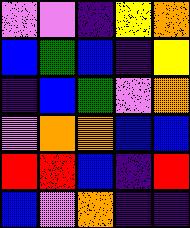[["violet", "violet", "indigo", "yellow", "orange"], ["blue", "green", "blue", "indigo", "yellow"], ["indigo", "blue", "green", "violet", "orange"], ["violet", "orange", "orange", "blue", "blue"], ["red", "red", "blue", "indigo", "red"], ["blue", "violet", "orange", "indigo", "indigo"]]